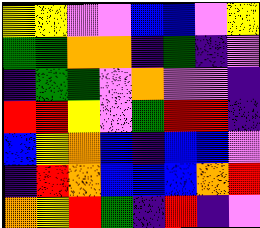[["yellow", "yellow", "violet", "violet", "blue", "blue", "violet", "yellow"], ["green", "green", "orange", "orange", "indigo", "green", "indigo", "violet"], ["indigo", "green", "green", "violet", "orange", "violet", "violet", "indigo"], ["red", "red", "yellow", "violet", "green", "red", "red", "indigo"], ["blue", "yellow", "orange", "blue", "indigo", "blue", "blue", "violet"], ["indigo", "red", "orange", "blue", "blue", "blue", "orange", "red"], ["orange", "yellow", "red", "green", "indigo", "red", "indigo", "violet"]]